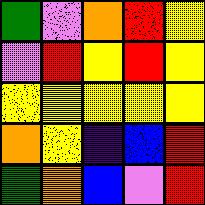[["green", "violet", "orange", "red", "yellow"], ["violet", "red", "yellow", "red", "yellow"], ["yellow", "yellow", "yellow", "yellow", "yellow"], ["orange", "yellow", "indigo", "blue", "red"], ["green", "orange", "blue", "violet", "red"]]